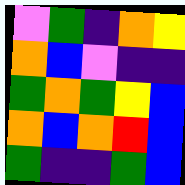[["violet", "green", "indigo", "orange", "yellow"], ["orange", "blue", "violet", "indigo", "indigo"], ["green", "orange", "green", "yellow", "blue"], ["orange", "blue", "orange", "red", "blue"], ["green", "indigo", "indigo", "green", "blue"]]